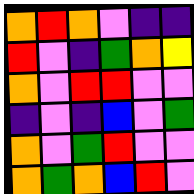[["orange", "red", "orange", "violet", "indigo", "indigo"], ["red", "violet", "indigo", "green", "orange", "yellow"], ["orange", "violet", "red", "red", "violet", "violet"], ["indigo", "violet", "indigo", "blue", "violet", "green"], ["orange", "violet", "green", "red", "violet", "violet"], ["orange", "green", "orange", "blue", "red", "violet"]]